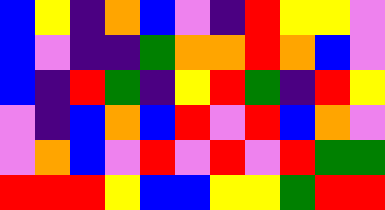[["blue", "yellow", "indigo", "orange", "blue", "violet", "indigo", "red", "yellow", "yellow", "violet"], ["blue", "violet", "indigo", "indigo", "green", "orange", "orange", "red", "orange", "blue", "violet"], ["blue", "indigo", "red", "green", "indigo", "yellow", "red", "green", "indigo", "red", "yellow"], ["violet", "indigo", "blue", "orange", "blue", "red", "violet", "red", "blue", "orange", "violet"], ["violet", "orange", "blue", "violet", "red", "violet", "red", "violet", "red", "green", "green"], ["red", "red", "red", "yellow", "blue", "blue", "yellow", "yellow", "green", "red", "red"]]